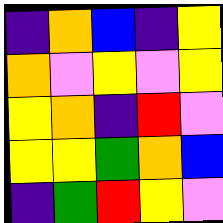[["indigo", "orange", "blue", "indigo", "yellow"], ["orange", "violet", "yellow", "violet", "yellow"], ["yellow", "orange", "indigo", "red", "violet"], ["yellow", "yellow", "green", "orange", "blue"], ["indigo", "green", "red", "yellow", "violet"]]